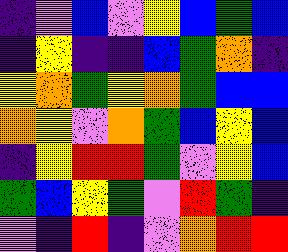[["indigo", "violet", "blue", "violet", "yellow", "blue", "green", "blue"], ["indigo", "yellow", "indigo", "indigo", "blue", "green", "orange", "indigo"], ["yellow", "orange", "green", "yellow", "orange", "green", "blue", "blue"], ["orange", "yellow", "violet", "orange", "green", "blue", "yellow", "blue"], ["indigo", "yellow", "red", "red", "green", "violet", "yellow", "blue"], ["green", "blue", "yellow", "green", "violet", "red", "green", "indigo"], ["violet", "indigo", "red", "indigo", "violet", "orange", "red", "red"]]